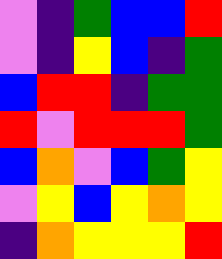[["violet", "indigo", "green", "blue", "blue", "red"], ["violet", "indigo", "yellow", "blue", "indigo", "green"], ["blue", "red", "red", "indigo", "green", "green"], ["red", "violet", "red", "red", "red", "green"], ["blue", "orange", "violet", "blue", "green", "yellow"], ["violet", "yellow", "blue", "yellow", "orange", "yellow"], ["indigo", "orange", "yellow", "yellow", "yellow", "red"]]